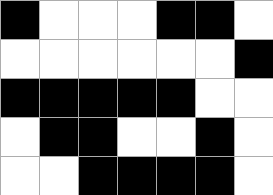[["black", "white", "white", "white", "black", "black", "white"], ["white", "white", "white", "white", "white", "white", "black"], ["black", "black", "black", "black", "black", "white", "white"], ["white", "black", "black", "white", "white", "black", "white"], ["white", "white", "black", "black", "black", "black", "white"]]